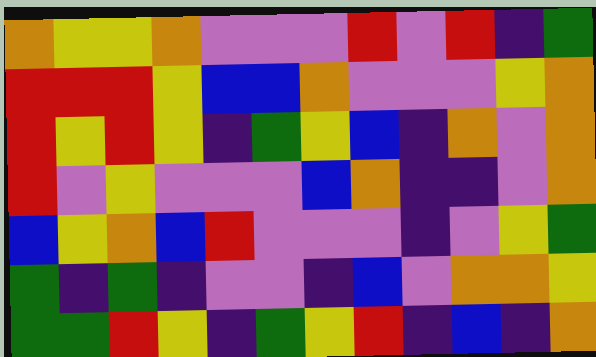[["orange", "yellow", "yellow", "orange", "violet", "violet", "violet", "red", "violet", "red", "indigo", "green"], ["red", "red", "red", "yellow", "blue", "blue", "orange", "violet", "violet", "violet", "yellow", "orange"], ["red", "yellow", "red", "yellow", "indigo", "green", "yellow", "blue", "indigo", "orange", "violet", "orange"], ["red", "violet", "yellow", "violet", "violet", "violet", "blue", "orange", "indigo", "indigo", "violet", "orange"], ["blue", "yellow", "orange", "blue", "red", "violet", "violet", "violet", "indigo", "violet", "yellow", "green"], ["green", "indigo", "green", "indigo", "violet", "violet", "indigo", "blue", "violet", "orange", "orange", "yellow"], ["green", "green", "red", "yellow", "indigo", "green", "yellow", "red", "indigo", "blue", "indigo", "orange"]]